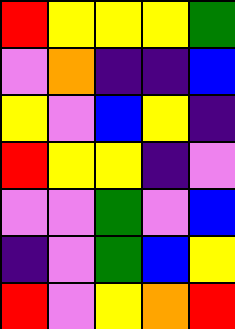[["red", "yellow", "yellow", "yellow", "green"], ["violet", "orange", "indigo", "indigo", "blue"], ["yellow", "violet", "blue", "yellow", "indigo"], ["red", "yellow", "yellow", "indigo", "violet"], ["violet", "violet", "green", "violet", "blue"], ["indigo", "violet", "green", "blue", "yellow"], ["red", "violet", "yellow", "orange", "red"]]